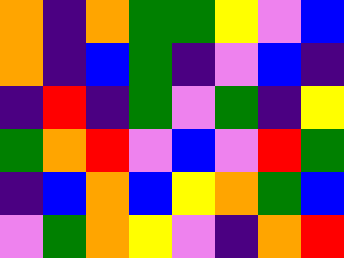[["orange", "indigo", "orange", "green", "green", "yellow", "violet", "blue"], ["orange", "indigo", "blue", "green", "indigo", "violet", "blue", "indigo"], ["indigo", "red", "indigo", "green", "violet", "green", "indigo", "yellow"], ["green", "orange", "red", "violet", "blue", "violet", "red", "green"], ["indigo", "blue", "orange", "blue", "yellow", "orange", "green", "blue"], ["violet", "green", "orange", "yellow", "violet", "indigo", "orange", "red"]]